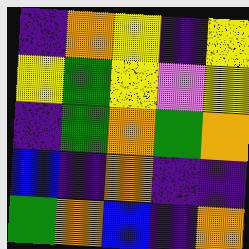[["indigo", "orange", "yellow", "indigo", "yellow"], ["yellow", "green", "yellow", "violet", "yellow"], ["indigo", "green", "orange", "green", "orange"], ["blue", "indigo", "orange", "indigo", "indigo"], ["green", "orange", "blue", "indigo", "orange"]]